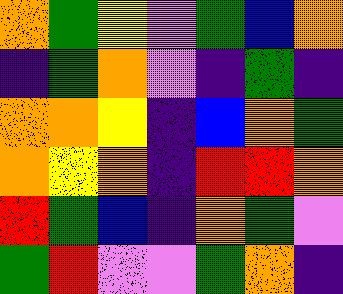[["orange", "green", "yellow", "violet", "green", "blue", "orange"], ["indigo", "green", "orange", "violet", "indigo", "green", "indigo"], ["orange", "orange", "yellow", "indigo", "blue", "orange", "green"], ["orange", "yellow", "orange", "indigo", "red", "red", "orange"], ["red", "green", "blue", "indigo", "orange", "green", "violet"], ["green", "red", "violet", "violet", "green", "orange", "indigo"]]